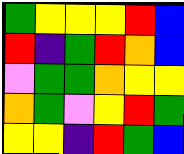[["green", "yellow", "yellow", "yellow", "red", "blue"], ["red", "indigo", "green", "red", "orange", "blue"], ["violet", "green", "green", "orange", "yellow", "yellow"], ["orange", "green", "violet", "yellow", "red", "green"], ["yellow", "yellow", "indigo", "red", "green", "blue"]]